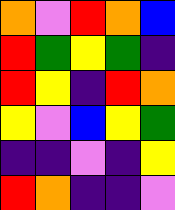[["orange", "violet", "red", "orange", "blue"], ["red", "green", "yellow", "green", "indigo"], ["red", "yellow", "indigo", "red", "orange"], ["yellow", "violet", "blue", "yellow", "green"], ["indigo", "indigo", "violet", "indigo", "yellow"], ["red", "orange", "indigo", "indigo", "violet"]]